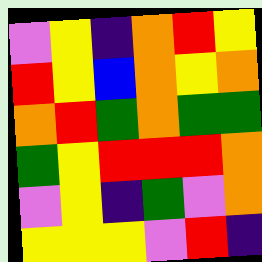[["violet", "yellow", "indigo", "orange", "red", "yellow"], ["red", "yellow", "blue", "orange", "yellow", "orange"], ["orange", "red", "green", "orange", "green", "green"], ["green", "yellow", "red", "red", "red", "orange"], ["violet", "yellow", "indigo", "green", "violet", "orange"], ["yellow", "yellow", "yellow", "violet", "red", "indigo"]]